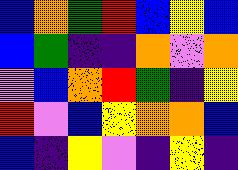[["blue", "orange", "green", "red", "blue", "yellow", "blue"], ["blue", "green", "indigo", "indigo", "orange", "violet", "orange"], ["violet", "blue", "orange", "red", "green", "indigo", "yellow"], ["red", "violet", "blue", "yellow", "orange", "orange", "blue"], ["blue", "indigo", "yellow", "violet", "indigo", "yellow", "indigo"]]